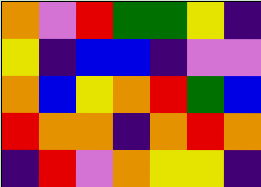[["orange", "violet", "red", "green", "green", "yellow", "indigo"], ["yellow", "indigo", "blue", "blue", "indigo", "violet", "violet"], ["orange", "blue", "yellow", "orange", "red", "green", "blue"], ["red", "orange", "orange", "indigo", "orange", "red", "orange"], ["indigo", "red", "violet", "orange", "yellow", "yellow", "indigo"]]